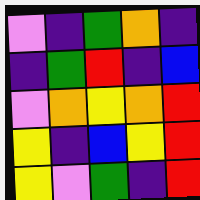[["violet", "indigo", "green", "orange", "indigo"], ["indigo", "green", "red", "indigo", "blue"], ["violet", "orange", "yellow", "orange", "red"], ["yellow", "indigo", "blue", "yellow", "red"], ["yellow", "violet", "green", "indigo", "red"]]